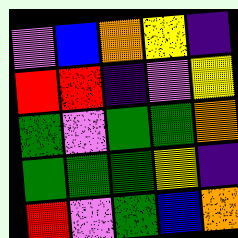[["violet", "blue", "orange", "yellow", "indigo"], ["red", "red", "indigo", "violet", "yellow"], ["green", "violet", "green", "green", "orange"], ["green", "green", "green", "yellow", "indigo"], ["red", "violet", "green", "blue", "orange"]]